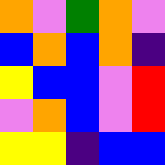[["orange", "violet", "green", "orange", "violet"], ["blue", "orange", "blue", "orange", "indigo"], ["yellow", "blue", "blue", "violet", "red"], ["violet", "orange", "blue", "violet", "red"], ["yellow", "yellow", "indigo", "blue", "blue"]]